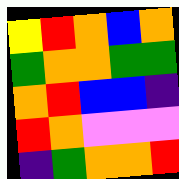[["yellow", "red", "orange", "blue", "orange"], ["green", "orange", "orange", "green", "green"], ["orange", "red", "blue", "blue", "indigo"], ["red", "orange", "violet", "violet", "violet"], ["indigo", "green", "orange", "orange", "red"]]